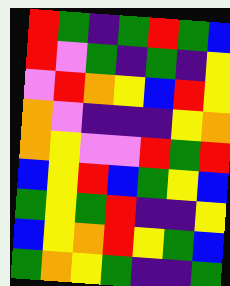[["red", "green", "indigo", "green", "red", "green", "blue"], ["red", "violet", "green", "indigo", "green", "indigo", "yellow"], ["violet", "red", "orange", "yellow", "blue", "red", "yellow"], ["orange", "violet", "indigo", "indigo", "indigo", "yellow", "orange"], ["orange", "yellow", "violet", "violet", "red", "green", "red"], ["blue", "yellow", "red", "blue", "green", "yellow", "blue"], ["green", "yellow", "green", "red", "indigo", "indigo", "yellow"], ["blue", "yellow", "orange", "red", "yellow", "green", "blue"], ["green", "orange", "yellow", "green", "indigo", "indigo", "green"]]